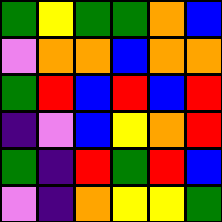[["green", "yellow", "green", "green", "orange", "blue"], ["violet", "orange", "orange", "blue", "orange", "orange"], ["green", "red", "blue", "red", "blue", "red"], ["indigo", "violet", "blue", "yellow", "orange", "red"], ["green", "indigo", "red", "green", "red", "blue"], ["violet", "indigo", "orange", "yellow", "yellow", "green"]]